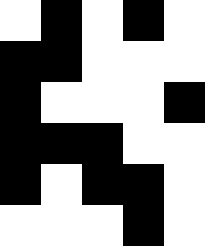[["white", "black", "white", "black", "white"], ["black", "black", "white", "white", "white"], ["black", "white", "white", "white", "black"], ["black", "black", "black", "white", "white"], ["black", "white", "black", "black", "white"], ["white", "white", "white", "black", "white"]]